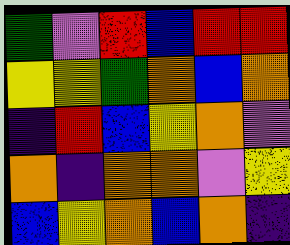[["green", "violet", "red", "blue", "red", "red"], ["yellow", "yellow", "green", "orange", "blue", "orange"], ["indigo", "red", "blue", "yellow", "orange", "violet"], ["orange", "indigo", "orange", "orange", "violet", "yellow"], ["blue", "yellow", "orange", "blue", "orange", "indigo"]]